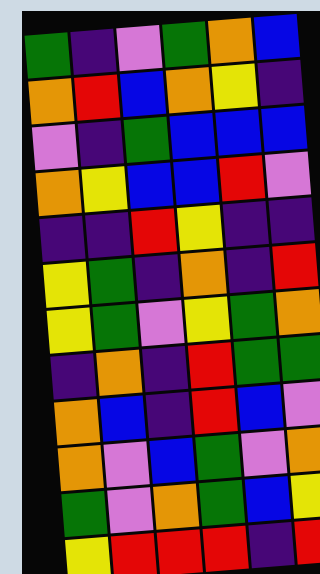[["green", "indigo", "violet", "green", "orange", "blue"], ["orange", "red", "blue", "orange", "yellow", "indigo"], ["violet", "indigo", "green", "blue", "blue", "blue"], ["orange", "yellow", "blue", "blue", "red", "violet"], ["indigo", "indigo", "red", "yellow", "indigo", "indigo"], ["yellow", "green", "indigo", "orange", "indigo", "red"], ["yellow", "green", "violet", "yellow", "green", "orange"], ["indigo", "orange", "indigo", "red", "green", "green"], ["orange", "blue", "indigo", "red", "blue", "violet"], ["orange", "violet", "blue", "green", "violet", "orange"], ["green", "violet", "orange", "green", "blue", "yellow"], ["yellow", "red", "red", "red", "indigo", "red"]]